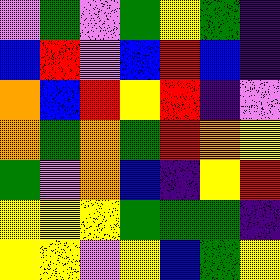[["violet", "green", "violet", "green", "yellow", "green", "indigo"], ["blue", "red", "violet", "blue", "red", "blue", "indigo"], ["orange", "blue", "red", "yellow", "red", "indigo", "violet"], ["orange", "green", "orange", "green", "red", "orange", "yellow"], ["green", "violet", "orange", "blue", "indigo", "yellow", "red"], ["yellow", "yellow", "yellow", "green", "green", "green", "indigo"], ["yellow", "yellow", "violet", "yellow", "blue", "green", "yellow"]]